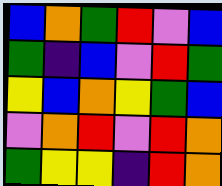[["blue", "orange", "green", "red", "violet", "blue"], ["green", "indigo", "blue", "violet", "red", "green"], ["yellow", "blue", "orange", "yellow", "green", "blue"], ["violet", "orange", "red", "violet", "red", "orange"], ["green", "yellow", "yellow", "indigo", "red", "orange"]]